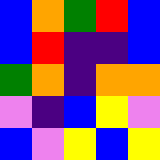[["blue", "orange", "green", "red", "blue"], ["blue", "red", "indigo", "indigo", "blue"], ["green", "orange", "indigo", "orange", "orange"], ["violet", "indigo", "blue", "yellow", "violet"], ["blue", "violet", "yellow", "blue", "yellow"]]